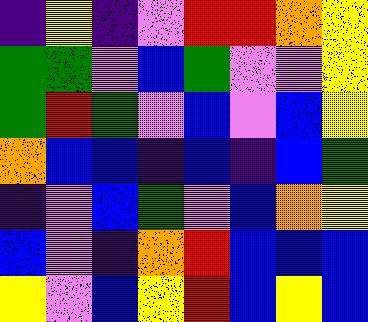[["indigo", "yellow", "indigo", "violet", "red", "red", "orange", "yellow"], ["green", "green", "violet", "blue", "green", "violet", "violet", "yellow"], ["green", "red", "green", "violet", "blue", "violet", "blue", "yellow"], ["orange", "blue", "blue", "indigo", "blue", "indigo", "blue", "green"], ["indigo", "violet", "blue", "green", "violet", "blue", "orange", "yellow"], ["blue", "violet", "indigo", "orange", "red", "blue", "blue", "blue"], ["yellow", "violet", "blue", "yellow", "red", "blue", "yellow", "blue"]]